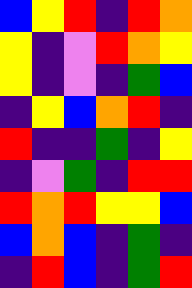[["blue", "yellow", "red", "indigo", "red", "orange"], ["yellow", "indigo", "violet", "red", "orange", "yellow"], ["yellow", "indigo", "violet", "indigo", "green", "blue"], ["indigo", "yellow", "blue", "orange", "red", "indigo"], ["red", "indigo", "indigo", "green", "indigo", "yellow"], ["indigo", "violet", "green", "indigo", "red", "red"], ["red", "orange", "red", "yellow", "yellow", "blue"], ["blue", "orange", "blue", "indigo", "green", "indigo"], ["indigo", "red", "blue", "indigo", "green", "red"]]